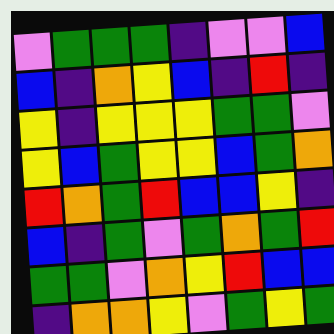[["violet", "green", "green", "green", "indigo", "violet", "violet", "blue"], ["blue", "indigo", "orange", "yellow", "blue", "indigo", "red", "indigo"], ["yellow", "indigo", "yellow", "yellow", "yellow", "green", "green", "violet"], ["yellow", "blue", "green", "yellow", "yellow", "blue", "green", "orange"], ["red", "orange", "green", "red", "blue", "blue", "yellow", "indigo"], ["blue", "indigo", "green", "violet", "green", "orange", "green", "red"], ["green", "green", "violet", "orange", "yellow", "red", "blue", "blue"], ["indigo", "orange", "orange", "yellow", "violet", "green", "yellow", "green"]]